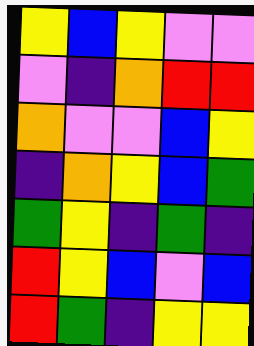[["yellow", "blue", "yellow", "violet", "violet"], ["violet", "indigo", "orange", "red", "red"], ["orange", "violet", "violet", "blue", "yellow"], ["indigo", "orange", "yellow", "blue", "green"], ["green", "yellow", "indigo", "green", "indigo"], ["red", "yellow", "blue", "violet", "blue"], ["red", "green", "indigo", "yellow", "yellow"]]